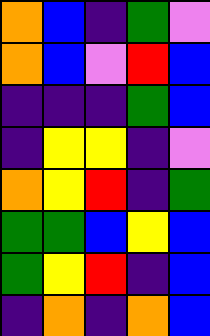[["orange", "blue", "indigo", "green", "violet"], ["orange", "blue", "violet", "red", "blue"], ["indigo", "indigo", "indigo", "green", "blue"], ["indigo", "yellow", "yellow", "indigo", "violet"], ["orange", "yellow", "red", "indigo", "green"], ["green", "green", "blue", "yellow", "blue"], ["green", "yellow", "red", "indigo", "blue"], ["indigo", "orange", "indigo", "orange", "blue"]]